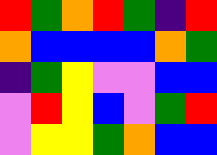[["red", "green", "orange", "red", "green", "indigo", "red"], ["orange", "blue", "blue", "blue", "blue", "orange", "green"], ["indigo", "green", "yellow", "violet", "violet", "blue", "blue"], ["violet", "red", "yellow", "blue", "violet", "green", "red"], ["violet", "yellow", "yellow", "green", "orange", "blue", "blue"]]